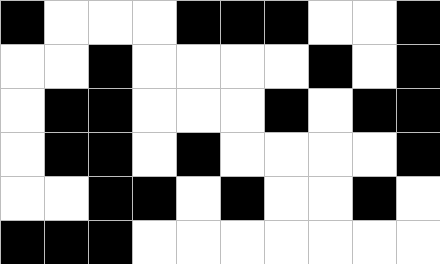[["black", "white", "white", "white", "black", "black", "black", "white", "white", "black"], ["white", "white", "black", "white", "white", "white", "white", "black", "white", "black"], ["white", "black", "black", "white", "white", "white", "black", "white", "black", "black"], ["white", "black", "black", "white", "black", "white", "white", "white", "white", "black"], ["white", "white", "black", "black", "white", "black", "white", "white", "black", "white"], ["black", "black", "black", "white", "white", "white", "white", "white", "white", "white"]]